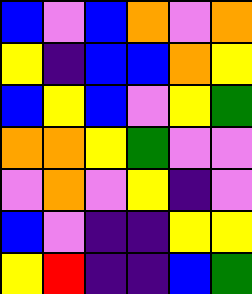[["blue", "violet", "blue", "orange", "violet", "orange"], ["yellow", "indigo", "blue", "blue", "orange", "yellow"], ["blue", "yellow", "blue", "violet", "yellow", "green"], ["orange", "orange", "yellow", "green", "violet", "violet"], ["violet", "orange", "violet", "yellow", "indigo", "violet"], ["blue", "violet", "indigo", "indigo", "yellow", "yellow"], ["yellow", "red", "indigo", "indigo", "blue", "green"]]